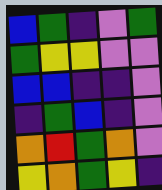[["blue", "green", "indigo", "violet", "green"], ["green", "yellow", "yellow", "violet", "violet"], ["blue", "blue", "indigo", "indigo", "violet"], ["indigo", "green", "blue", "indigo", "violet"], ["orange", "red", "green", "orange", "violet"], ["yellow", "orange", "green", "yellow", "indigo"]]